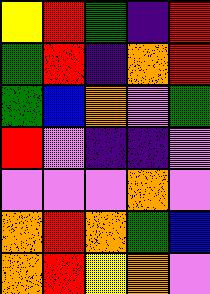[["yellow", "red", "green", "indigo", "red"], ["green", "red", "indigo", "orange", "red"], ["green", "blue", "orange", "violet", "green"], ["red", "violet", "indigo", "indigo", "violet"], ["violet", "violet", "violet", "orange", "violet"], ["orange", "red", "orange", "green", "blue"], ["orange", "red", "yellow", "orange", "violet"]]